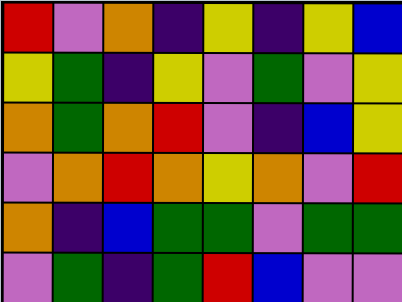[["red", "violet", "orange", "indigo", "yellow", "indigo", "yellow", "blue"], ["yellow", "green", "indigo", "yellow", "violet", "green", "violet", "yellow"], ["orange", "green", "orange", "red", "violet", "indigo", "blue", "yellow"], ["violet", "orange", "red", "orange", "yellow", "orange", "violet", "red"], ["orange", "indigo", "blue", "green", "green", "violet", "green", "green"], ["violet", "green", "indigo", "green", "red", "blue", "violet", "violet"]]